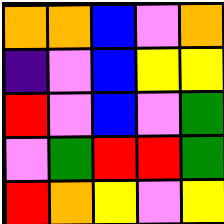[["orange", "orange", "blue", "violet", "orange"], ["indigo", "violet", "blue", "yellow", "yellow"], ["red", "violet", "blue", "violet", "green"], ["violet", "green", "red", "red", "green"], ["red", "orange", "yellow", "violet", "yellow"]]